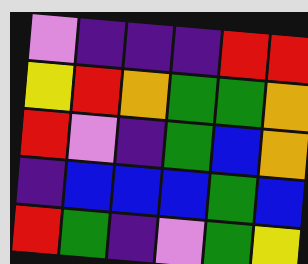[["violet", "indigo", "indigo", "indigo", "red", "red"], ["yellow", "red", "orange", "green", "green", "orange"], ["red", "violet", "indigo", "green", "blue", "orange"], ["indigo", "blue", "blue", "blue", "green", "blue"], ["red", "green", "indigo", "violet", "green", "yellow"]]